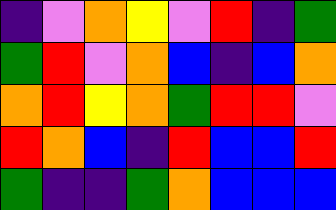[["indigo", "violet", "orange", "yellow", "violet", "red", "indigo", "green"], ["green", "red", "violet", "orange", "blue", "indigo", "blue", "orange"], ["orange", "red", "yellow", "orange", "green", "red", "red", "violet"], ["red", "orange", "blue", "indigo", "red", "blue", "blue", "red"], ["green", "indigo", "indigo", "green", "orange", "blue", "blue", "blue"]]